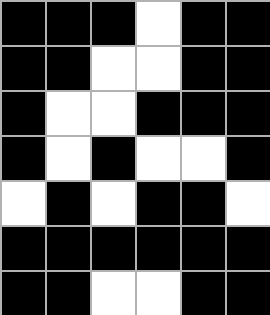[["black", "black", "black", "white", "black", "black"], ["black", "black", "white", "white", "black", "black"], ["black", "white", "white", "black", "black", "black"], ["black", "white", "black", "white", "white", "black"], ["white", "black", "white", "black", "black", "white"], ["black", "black", "black", "black", "black", "black"], ["black", "black", "white", "white", "black", "black"]]